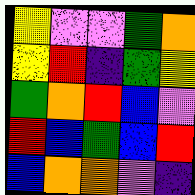[["yellow", "violet", "violet", "green", "orange"], ["yellow", "red", "indigo", "green", "yellow"], ["green", "orange", "red", "blue", "violet"], ["red", "blue", "green", "blue", "red"], ["blue", "orange", "orange", "violet", "indigo"]]